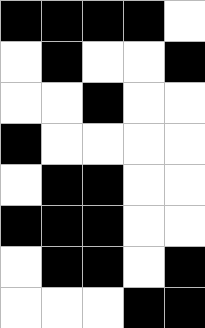[["black", "black", "black", "black", "white"], ["white", "black", "white", "white", "black"], ["white", "white", "black", "white", "white"], ["black", "white", "white", "white", "white"], ["white", "black", "black", "white", "white"], ["black", "black", "black", "white", "white"], ["white", "black", "black", "white", "black"], ["white", "white", "white", "black", "black"]]